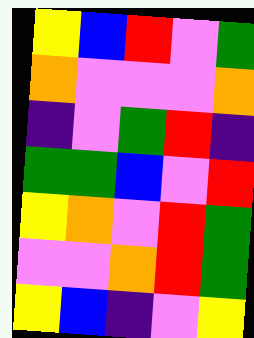[["yellow", "blue", "red", "violet", "green"], ["orange", "violet", "violet", "violet", "orange"], ["indigo", "violet", "green", "red", "indigo"], ["green", "green", "blue", "violet", "red"], ["yellow", "orange", "violet", "red", "green"], ["violet", "violet", "orange", "red", "green"], ["yellow", "blue", "indigo", "violet", "yellow"]]